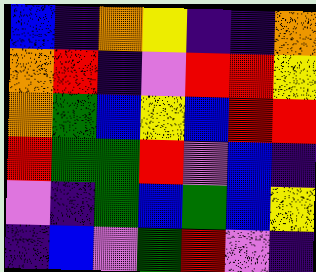[["blue", "indigo", "orange", "yellow", "indigo", "indigo", "orange"], ["orange", "red", "indigo", "violet", "red", "red", "yellow"], ["orange", "green", "blue", "yellow", "blue", "red", "red"], ["red", "green", "green", "red", "violet", "blue", "indigo"], ["violet", "indigo", "green", "blue", "green", "blue", "yellow"], ["indigo", "blue", "violet", "green", "red", "violet", "indigo"]]